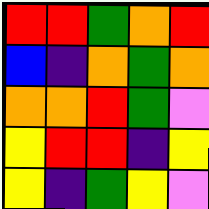[["red", "red", "green", "orange", "red"], ["blue", "indigo", "orange", "green", "orange"], ["orange", "orange", "red", "green", "violet"], ["yellow", "red", "red", "indigo", "yellow"], ["yellow", "indigo", "green", "yellow", "violet"]]